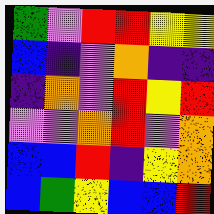[["green", "violet", "red", "red", "yellow", "yellow"], ["blue", "indigo", "violet", "orange", "indigo", "indigo"], ["indigo", "orange", "violet", "red", "yellow", "red"], ["violet", "violet", "orange", "red", "violet", "orange"], ["blue", "blue", "red", "indigo", "yellow", "orange"], ["blue", "green", "yellow", "blue", "blue", "red"]]